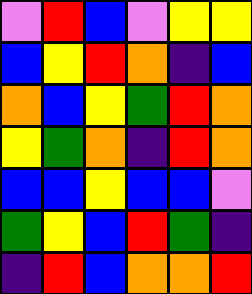[["violet", "red", "blue", "violet", "yellow", "yellow"], ["blue", "yellow", "red", "orange", "indigo", "blue"], ["orange", "blue", "yellow", "green", "red", "orange"], ["yellow", "green", "orange", "indigo", "red", "orange"], ["blue", "blue", "yellow", "blue", "blue", "violet"], ["green", "yellow", "blue", "red", "green", "indigo"], ["indigo", "red", "blue", "orange", "orange", "red"]]